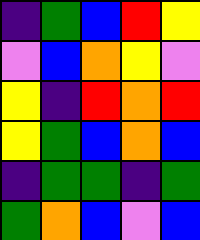[["indigo", "green", "blue", "red", "yellow"], ["violet", "blue", "orange", "yellow", "violet"], ["yellow", "indigo", "red", "orange", "red"], ["yellow", "green", "blue", "orange", "blue"], ["indigo", "green", "green", "indigo", "green"], ["green", "orange", "blue", "violet", "blue"]]